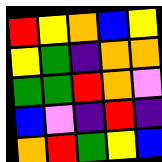[["red", "yellow", "orange", "blue", "yellow"], ["yellow", "green", "indigo", "orange", "orange"], ["green", "green", "red", "orange", "violet"], ["blue", "violet", "indigo", "red", "indigo"], ["orange", "red", "green", "yellow", "blue"]]